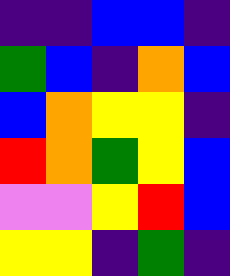[["indigo", "indigo", "blue", "blue", "indigo"], ["green", "blue", "indigo", "orange", "blue"], ["blue", "orange", "yellow", "yellow", "indigo"], ["red", "orange", "green", "yellow", "blue"], ["violet", "violet", "yellow", "red", "blue"], ["yellow", "yellow", "indigo", "green", "indigo"]]